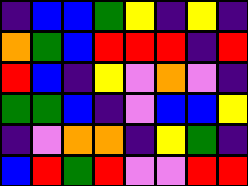[["indigo", "blue", "blue", "green", "yellow", "indigo", "yellow", "indigo"], ["orange", "green", "blue", "red", "red", "red", "indigo", "red"], ["red", "blue", "indigo", "yellow", "violet", "orange", "violet", "indigo"], ["green", "green", "blue", "indigo", "violet", "blue", "blue", "yellow"], ["indigo", "violet", "orange", "orange", "indigo", "yellow", "green", "indigo"], ["blue", "red", "green", "red", "violet", "violet", "red", "red"]]